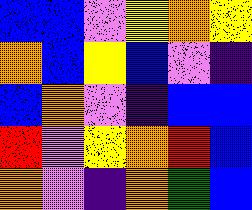[["blue", "blue", "violet", "yellow", "orange", "yellow"], ["orange", "blue", "yellow", "blue", "violet", "indigo"], ["blue", "orange", "violet", "indigo", "blue", "blue"], ["red", "violet", "yellow", "orange", "red", "blue"], ["orange", "violet", "indigo", "orange", "green", "blue"]]